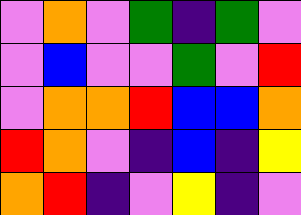[["violet", "orange", "violet", "green", "indigo", "green", "violet"], ["violet", "blue", "violet", "violet", "green", "violet", "red"], ["violet", "orange", "orange", "red", "blue", "blue", "orange"], ["red", "orange", "violet", "indigo", "blue", "indigo", "yellow"], ["orange", "red", "indigo", "violet", "yellow", "indigo", "violet"]]